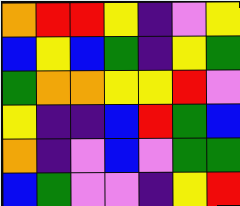[["orange", "red", "red", "yellow", "indigo", "violet", "yellow"], ["blue", "yellow", "blue", "green", "indigo", "yellow", "green"], ["green", "orange", "orange", "yellow", "yellow", "red", "violet"], ["yellow", "indigo", "indigo", "blue", "red", "green", "blue"], ["orange", "indigo", "violet", "blue", "violet", "green", "green"], ["blue", "green", "violet", "violet", "indigo", "yellow", "red"]]